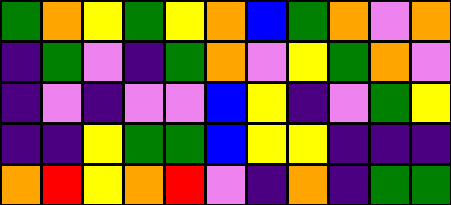[["green", "orange", "yellow", "green", "yellow", "orange", "blue", "green", "orange", "violet", "orange"], ["indigo", "green", "violet", "indigo", "green", "orange", "violet", "yellow", "green", "orange", "violet"], ["indigo", "violet", "indigo", "violet", "violet", "blue", "yellow", "indigo", "violet", "green", "yellow"], ["indigo", "indigo", "yellow", "green", "green", "blue", "yellow", "yellow", "indigo", "indigo", "indigo"], ["orange", "red", "yellow", "orange", "red", "violet", "indigo", "orange", "indigo", "green", "green"]]